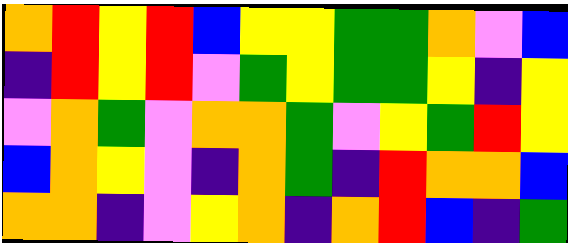[["orange", "red", "yellow", "red", "blue", "yellow", "yellow", "green", "green", "orange", "violet", "blue"], ["indigo", "red", "yellow", "red", "violet", "green", "yellow", "green", "green", "yellow", "indigo", "yellow"], ["violet", "orange", "green", "violet", "orange", "orange", "green", "violet", "yellow", "green", "red", "yellow"], ["blue", "orange", "yellow", "violet", "indigo", "orange", "green", "indigo", "red", "orange", "orange", "blue"], ["orange", "orange", "indigo", "violet", "yellow", "orange", "indigo", "orange", "red", "blue", "indigo", "green"]]